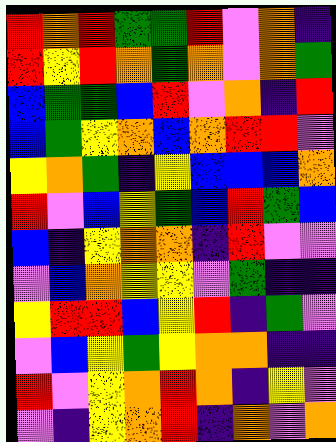[["red", "orange", "red", "green", "green", "red", "violet", "orange", "indigo"], ["red", "yellow", "red", "orange", "green", "orange", "violet", "orange", "green"], ["blue", "green", "green", "blue", "red", "violet", "orange", "indigo", "red"], ["blue", "green", "yellow", "orange", "blue", "orange", "red", "red", "violet"], ["yellow", "orange", "green", "indigo", "yellow", "blue", "blue", "blue", "orange"], ["red", "violet", "blue", "yellow", "green", "blue", "red", "green", "blue"], ["blue", "indigo", "yellow", "orange", "orange", "indigo", "red", "violet", "violet"], ["violet", "blue", "orange", "yellow", "yellow", "violet", "green", "indigo", "indigo"], ["yellow", "red", "red", "blue", "yellow", "red", "indigo", "green", "violet"], ["violet", "blue", "yellow", "green", "yellow", "orange", "orange", "indigo", "indigo"], ["red", "violet", "yellow", "orange", "red", "orange", "indigo", "yellow", "violet"], ["violet", "indigo", "yellow", "orange", "red", "indigo", "orange", "violet", "orange"]]